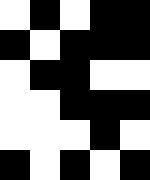[["white", "black", "white", "black", "black"], ["black", "white", "black", "black", "black"], ["white", "black", "black", "white", "white"], ["white", "white", "black", "black", "black"], ["white", "white", "white", "black", "white"], ["black", "white", "black", "white", "black"]]